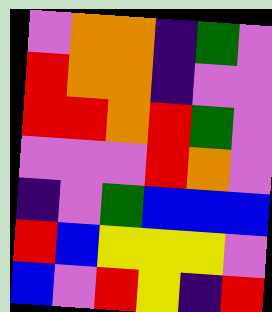[["violet", "orange", "orange", "indigo", "green", "violet"], ["red", "orange", "orange", "indigo", "violet", "violet"], ["red", "red", "orange", "red", "green", "violet"], ["violet", "violet", "violet", "red", "orange", "violet"], ["indigo", "violet", "green", "blue", "blue", "blue"], ["red", "blue", "yellow", "yellow", "yellow", "violet"], ["blue", "violet", "red", "yellow", "indigo", "red"]]